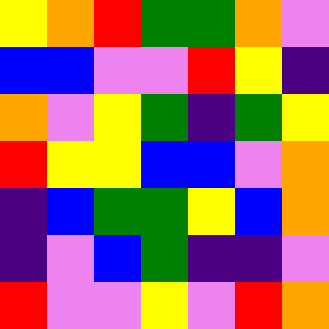[["yellow", "orange", "red", "green", "green", "orange", "violet"], ["blue", "blue", "violet", "violet", "red", "yellow", "indigo"], ["orange", "violet", "yellow", "green", "indigo", "green", "yellow"], ["red", "yellow", "yellow", "blue", "blue", "violet", "orange"], ["indigo", "blue", "green", "green", "yellow", "blue", "orange"], ["indigo", "violet", "blue", "green", "indigo", "indigo", "violet"], ["red", "violet", "violet", "yellow", "violet", "red", "orange"]]